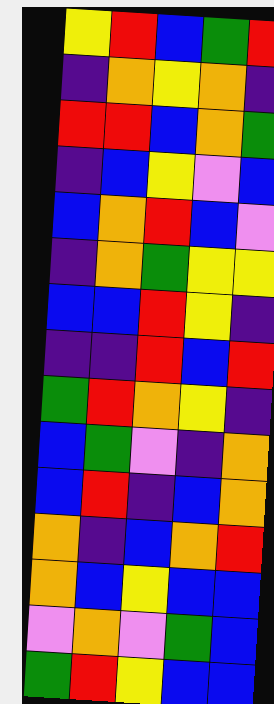[["yellow", "red", "blue", "green", "red"], ["indigo", "orange", "yellow", "orange", "indigo"], ["red", "red", "blue", "orange", "green"], ["indigo", "blue", "yellow", "violet", "blue"], ["blue", "orange", "red", "blue", "violet"], ["indigo", "orange", "green", "yellow", "yellow"], ["blue", "blue", "red", "yellow", "indigo"], ["indigo", "indigo", "red", "blue", "red"], ["green", "red", "orange", "yellow", "indigo"], ["blue", "green", "violet", "indigo", "orange"], ["blue", "red", "indigo", "blue", "orange"], ["orange", "indigo", "blue", "orange", "red"], ["orange", "blue", "yellow", "blue", "blue"], ["violet", "orange", "violet", "green", "blue"], ["green", "red", "yellow", "blue", "blue"]]